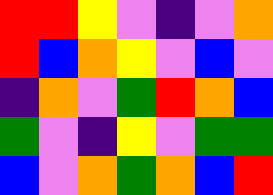[["red", "red", "yellow", "violet", "indigo", "violet", "orange"], ["red", "blue", "orange", "yellow", "violet", "blue", "violet"], ["indigo", "orange", "violet", "green", "red", "orange", "blue"], ["green", "violet", "indigo", "yellow", "violet", "green", "green"], ["blue", "violet", "orange", "green", "orange", "blue", "red"]]